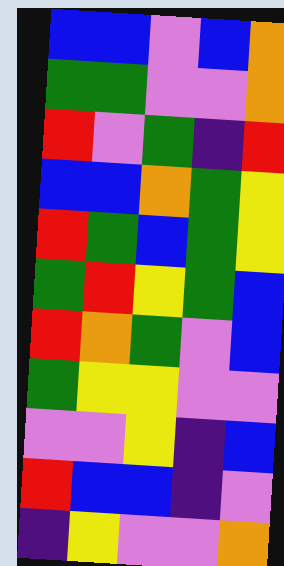[["blue", "blue", "violet", "blue", "orange"], ["green", "green", "violet", "violet", "orange"], ["red", "violet", "green", "indigo", "red"], ["blue", "blue", "orange", "green", "yellow"], ["red", "green", "blue", "green", "yellow"], ["green", "red", "yellow", "green", "blue"], ["red", "orange", "green", "violet", "blue"], ["green", "yellow", "yellow", "violet", "violet"], ["violet", "violet", "yellow", "indigo", "blue"], ["red", "blue", "blue", "indigo", "violet"], ["indigo", "yellow", "violet", "violet", "orange"]]